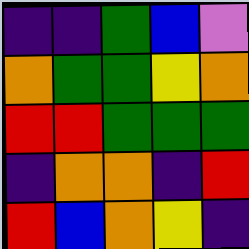[["indigo", "indigo", "green", "blue", "violet"], ["orange", "green", "green", "yellow", "orange"], ["red", "red", "green", "green", "green"], ["indigo", "orange", "orange", "indigo", "red"], ["red", "blue", "orange", "yellow", "indigo"]]